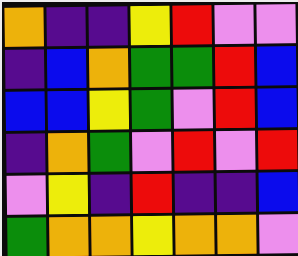[["orange", "indigo", "indigo", "yellow", "red", "violet", "violet"], ["indigo", "blue", "orange", "green", "green", "red", "blue"], ["blue", "blue", "yellow", "green", "violet", "red", "blue"], ["indigo", "orange", "green", "violet", "red", "violet", "red"], ["violet", "yellow", "indigo", "red", "indigo", "indigo", "blue"], ["green", "orange", "orange", "yellow", "orange", "orange", "violet"]]